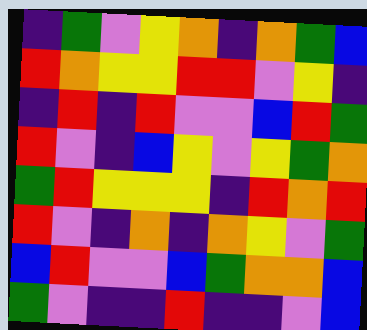[["indigo", "green", "violet", "yellow", "orange", "indigo", "orange", "green", "blue"], ["red", "orange", "yellow", "yellow", "red", "red", "violet", "yellow", "indigo"], ["indigo", "red", "indigo", "red", "violet", "violet", "blue", "red", "green"], ["red", "violet", "indigo", "blue", "yellow", "violet", "yellow", "green", "orange"], ["green", "red", "yellow", "yellow", "yellow", "indigo", "red", "orange", "red"], ["red", "violet", "indigo", "orange", "indigo", "orange", "yellow", "violet", "green"], ["blue", "red", "violet", "violet", "blue", "green", "orange", "orange", "blue"], ["green", "violet", "indigo", "indigo", "red", "indigo", "indigo", "violet", "blue"]]